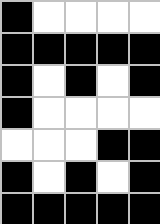[["black", "white", "white", "white", "white"], ["black", "black", "black", "black", "black"], ["black", "white", "black", "white", "black"], ["black", "white", "white", "white", "white"], ["white", "white", "white", "black", "black"], ["black", "white", "black", "white", "black"], ["black", "black", "black", "black", "black"]]